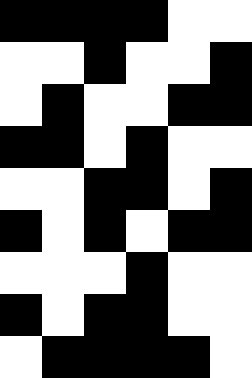[["black", "black", "black", "black", "white", "white"], ["white", "white", "black", "white", "white", "black"], ["white", "black", "white", "white", "black", "black"], ["black", "black", "white", "black", "white", "white"], ["white", "white", "black", "black", "white", "black"], ["black", "white", "black", "white", "black", "black"], ["white", "white", "white", "black", "white", "white"], ["black", "white", "black", "black", "white", "white"], ["white", "black", "black", "black", "black", "white"]]